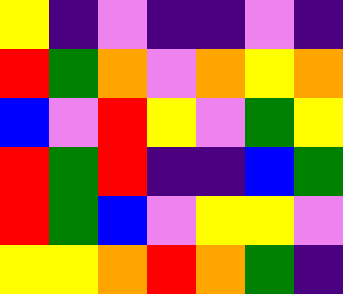[["yellow", "indigo", "violet", "indigo", "indigo", "violet", "indigo"], ["red", "green", "orange", "violet", "orange", "yellow", "orange"], ["blue", "violet", "red", "yellow", "violet", "green", "yellow"], ["red", "green", "red", "indigo", "indigo", "blue", "green"], ["red", "green", "blue", "violet", "yellow", "yellow", "violet"], ["yellow", "yellow", "orange", "red", "orange", "green", "indigo"]]